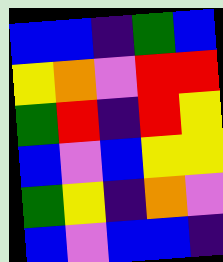[["blue", "blue", "indigo", "green", "blue"], ["yellow", "orange", "violet", "red", "red"], ["green", "red", "indigo", "red", "yellow"], ["blue", "violet", "blue", "yellow", "yellow"], ["green", "yellow", "indigo", "orange", "violet"], ["blue", "violet", "blue", "blue", "indigo"]]